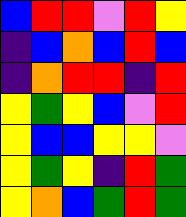[["blue", "red", "red", "violet", "red", "yellow"], ["indigo", "blue", "orange", "blue", "red", "blue"], ["indigo", "orange", "red", "red", "indigo", "red"], ["yellow", "green", "yellow", "blue", "violet", "red"], ["yellow", "blue", "blue", "yellow", "yellow", "violet"], ["yellow", "green", "yellow", "indigo", "red", "green"], ["yellow", "orange", "blue", "green", "red", "green"]]